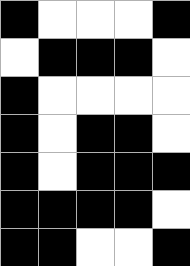[["black", "white", "white", "white", "black"], ["white", "black", "black", "black", "white"], ["black", "white", "white", "white", "white"], ["black", "white", "black", "black", "white"], ["black", "white", "black", "black", "black"], ["black", "black", "black", "black", "white"], ["black", "black", "white", "white", "black"]]